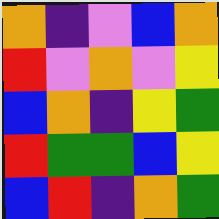[["orange", "indigo", "violet", "blue", "orange"], ["red", "violet", "orange", "violet", "yellow"], ["blue", "orange", "indigo", "yellow", "green"], ["red", "green", "green", "blue", "yellow"], ["blue", "red", "indigo", "orange", "green"]]